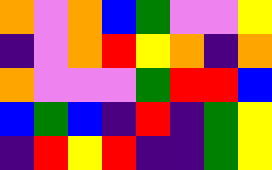[["orange", "violet", "orange", "blue", "green", "violet", "violet", "yellow"], ["indigo", "violet", "orange", "red", "yellow", "orange", "indigo", "orange"], ["orange", "violet", "violet", "violet", "green", "red", "red", "blue"], ["blue", "green", "blue", "indigo", "red", "indigo", "green", "yellow"], ["indigo", "red", "yellow", "red", "indigo", "indigo", "green", "yellow"]]